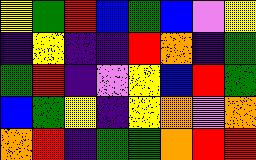[["yellow", "green", "red", "blue", "green", "blue", "violet", "yellow"], ["indigo", "yellow", "indigo", "indigo", "red", "orange", "indigo", "green"], ["green", "red", "indigo", "violet", "yellow", "blue", "red", "green"], ["blue", "green", "yellow", "indigo", "yellow", "orange", "violet", "orange"], ["orange", "red", "indigo", "green", "green", "orange", "red", "red"]]